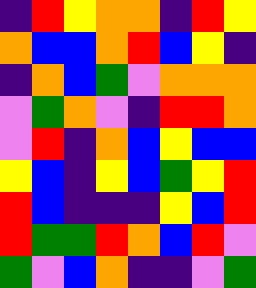[["indigo", "red", "yellow", "orange", "orange", "indigo", "red", "yellow"], ["orange", "blue", "blue", "orange", "red", "blue", "yellow", "indigo"], ["indigo", "orange", "blue", "green", "violet", "orange", "orange", "orange"], ["violet", "green", "orange", "violet", "indigo", "red", "red", "orange"], ["violet", "red", "indigo", "orange", "blue", "yellow", "blue", "blue"], ["yellow", "blue", "indigo", "yellow", "blue", "green", "yellow", "red"], ["red", "blue", "indigo", "indigo", "indigo", "yellow", "blue", "red"], ["red", "green", "green", "red", "orange", "blue", "red", "violet"], ["green", "violet", "blue", "orange", "indigo", "indigo", "violet", "green"]]